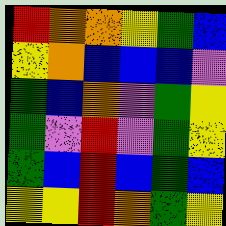[["red", "orange", "orange", "yellow", "green", "blue"], ["yellow", "orange", "blue", "blue", "blue", "violet"], ["green", "blue", "orange", "violet", "green", "yellow"], ["green", "violet", "red", "violet", "green", "yellow"], ["green", "blue", "red", "blue", "green", "blue"], ["yellow", "yellow", "red", "orange", "green", "yellow"]]